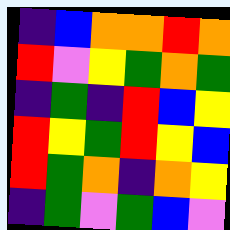[["indigo", "blue", "orange", "orange", "red", "orange"], ["red", "violet", "yellow", "green", "orange", "green"], ["indigo", "green", "indigo", "red", "blue", "yellow"], ["red", "yellow", "green", "red", "yellow", "blue"], ["red", "green", "orange", "indigo", "orange", "yellow"], ["indigo", "green", "violet", "green", "blue", "violet"]]